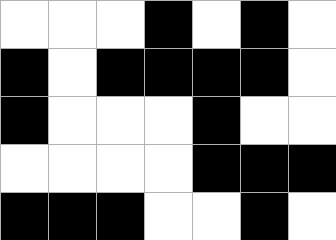[["white", "white", "white", "black", "white", "black", "white"], ["black", "white", "black", "black", "black", "black", "white"], ["black", "white", "white", "white", "black", "white", "white"], ["white", "white", "white", "white", "black", "black", "black"], ["black", "black", "black", "white", "white", "black", "white"]]